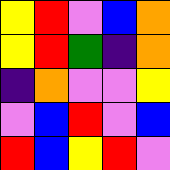[["yellow", "red", "violet", "blue", "orange"], ["yellow", "red", "green", "indigo", "orange"], ["indigo", "orange", "violet", "violet", "yellow"], ["violet", "blue", "red", "violet", "blue"], ["red", "blue", "yellow", "red", "violet"]]